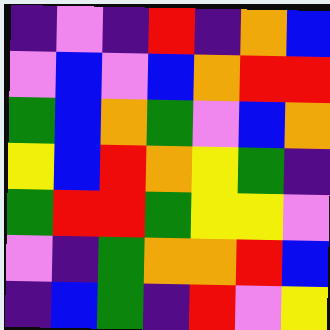[["indigo", "violet", "indigo", "red", "indigo", "orange", "blue"], ["violet", "blue", "violet", "blue", "orange", "red", "red"], ["green", "blue", "orange", "green", "violet", "blue", "orange"], ["yellow", "blue", "red", "orange", "yellow", "green", "indigo"], ["green", "red", "red", "green", "yellow", "yellow", "violet"], ["violet", "indigo", "green", "orange", "orange", "red", "blue"], ["indigo", "blue", "green", "indigo", "red", "violet", "yellow"]]